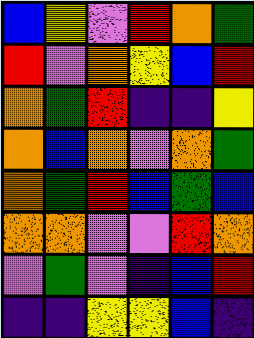[["blue", "yellow", "violet", "red", "orange", "green"], ["red", "violet", "orange", "yellow", "blue", "red"], ["orange", "green", "red", "indigo", "indigo", "yellow"], ["orange", "blue", "orange", "violet", "orange", "green"], ["orange", "green", "red", "blue", "green", "blue"], ["orange", "orange", "violet", "violet", "red", "orange"], ["violet", "green", "violet", "indigo", "blue", "red"], ["indigo", "indigo", "yellow", "yellow", "blue", "indigo"]]